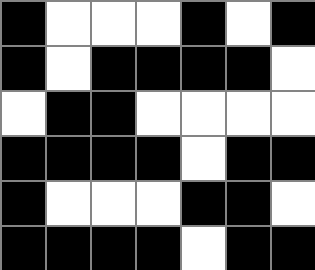[["black", "white", "white", "white", "black", "white", "black"], ["black", "white", "black", "black", "black", "black", "white"], ["white", "black", "black", "white", "white", "white", "white"], ["black", "black", "black", "black", "white", "black", "black"], ["black", "white", "white", "white", "black", "black", "white"], ["black", "black", "black", "black", "white", "black", "black"]]